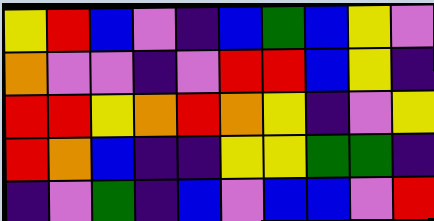[["yellow", "red", "blue", "violet", "indigo", "blue", "green", "blue", "yellow", "violet"], ["orange", "violet", "violet", "indigo", "violet", "red", "red", "blue", "yellow", "indigo"], ["red", "red", "yellow", "orange", "red", "orange", "yellow", "indigo", "violet", "yellow"], ["red", "orange", "blue", "indigo", "indigo", "yellow", "yellow", "green", "green", "indigo"], ["indigo", "violet", "green", "indigo", "blue", "violet", "blue", "blue", "violet", "red"]]